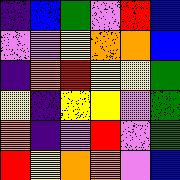[["indigo", "blue", "green", "violet", "red", "blue"], ["violet", "violet", "yellow", "orange", "orange", "blue"], ["indigo", "orange", "red", "yellow", "yellow", "green"], ["yellow", "indigo", "yellow", "yellow", "violet", "green"], ["orange", "indigo", "violet", "red", "violet", "green"], ["red", "yellow", "orange", "orange", "violet", "blue"]]